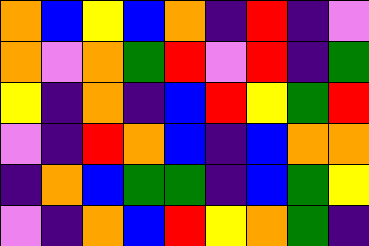[["orange", "blue", "yellow", "blue", "orange", "indigo", "red", "indigo", "violet"], ["orange", "violet", "orange", "green", "red", "violet", "red", "indigo", "green"], ["yellow", "indigo", "orange", "indigo", "blue", "red", "yellow", "green", "red"], ["violet", "indigo", "red", "orange", "blue", "indigo", "blue", "orange", "orange"], ["indigo", "orange", "blue", "green", "green", "indigo", "blue", "green", "yellow"], ["violet", "indigo", "orange", "blue", "red", "yellow", "orange", "green", "indigo"]]